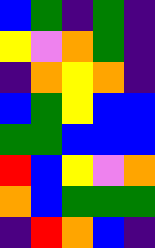[["blue", "green", "indigo", "green", "indigo"], ["yellow", "violet", "orange", "green", "indigo"], ["indigo", "orange", "yellow", "orange", "indigo"], ["blue", "green", "yellow", "blue", "blue"], ["green", "green", "blue", "blue", "blue"], ["red", "blue", "yellow", "violet", "orange"], ["orange", "blue", "green", "green", "green"], ["indigo", "red", "orange", "blue", "indigo"]]